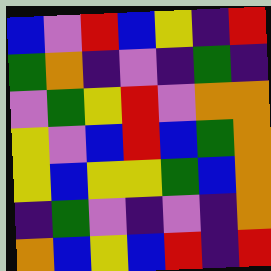[["blue", "violet", "red", "blue", "yellow", "indigo", "red"], ["green", "orange", "indigo", "violet", "indigo", "green", "indigo"], ["violet", "green", "yellow", "red", "violet", "orange", "orange"], ["yellow", "violet", "blue", "red", "blue", "green", "orange"], ["yellow", "blue", "yellow", "yellow", "green", "blue", "orange"], ["indigo", "green", "violet", "indigo", "violet", "indigo", "orange"], ["orange", "blue", "yellow", "blue", "red", "indigo", "red"]]